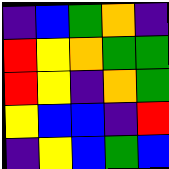[["indigo", "blue", "green", "orange", "indigo"], ["red", "yellow", "orange", "green", "green"], ["red", "yellow", "indigo", "orange", "green"], ["yellow", "blue", "blue", "indigo", "red"], ["indigo", "yellow", "blue", "green", "blue"]]